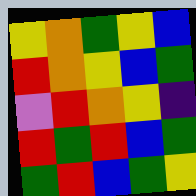[["yellow", "orange", "green", "yellow", "blue"], ["red", "orange", "yellow", "blue", "green"], ["violet", "red", "orange", "yellow", "indigo"], ["red", "green", "red", "blue", "green"], ["green", "red", "blue", "green", "yellow"]]